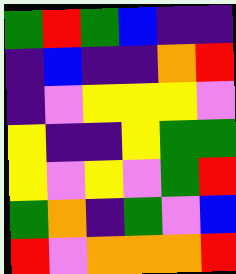[["green", "red", "green", "blue", "indigo", "indigo"], ["indigo", "blue", "indigo", "indigo", "orange", "red"], ["indigo", "violet", "yellow", "yellow", "yellow", "violet"], ["yellow", "indigo", "indigo", "yellow", "green", "green"], ["yellow", "violet", "yellow", "violet", "green", "red"], ["green", "orange", "indigo", "green", "violet", "blue"], ["red", "violet", "orange", "orange", "orange", "red"]]